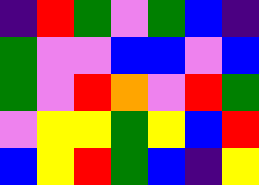[["indigo", "red", "green", "violet", "green", "blue", "indigo"], ["green", "violet", "violet", "blue", "blue", "violet", "blue"], ["green", "violet", "red", "orange", "violet", "red", "green"], ["violet", "yellow", "yellow", "green", "yellow", "blue", "red"], ["blue", "yellow", "red", "green", "blue", "indigo", "yellow"]]